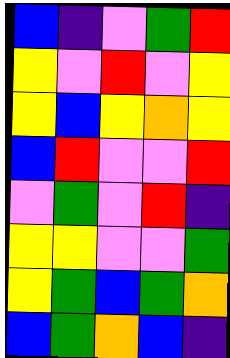[["blue", "indigo", "violet", "green", "red"], ["yellow", "violet", "red", "violet", "yellow"], ["yellow", "blue", "yellow", "orange", "yellow"], ["blue", "red", "violet", "violet", "red"], ["violet", "green", "violet", "red", "indigo"], ["yellow", "yellow", "violet", "violet", "green"], ["yellow", "green", "blue", "green", "orange"], ["blue", "green", "orange", "blue", "indigo"]]